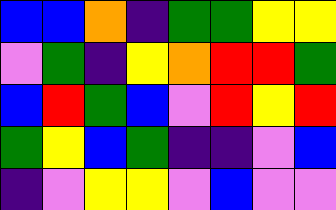[["blue", "blue", "orange", "indigo", "green", "green", "yellow", "yellow"], ["violet", "green", "indigo", "yellow", "orange", "red", "red", "green"], ["blue", "red", "green", "blue", "violet", "red", "yellow", "red"], ["green", "yellow", "blue", "green", "indigo", "indigo", "violet", "blue"], ["indigo", "violet", "yellow", "yellow", "violet", "blue", "violet", "violet"]]